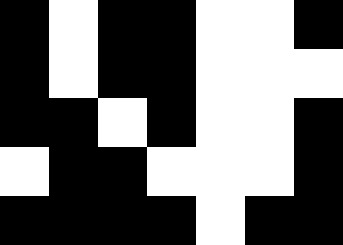[["black", "white", "black", "black", "white", "white", "black"], ["black", "white", "black", "black", "white", "white", "white"], ["black", "black", "white", "black", "white", "white", "black"], ["white", "black", "black", "white", "white", "white", "black"], ["black", "black", "black", "black", "white", "black", "black"]]